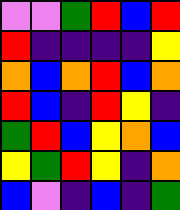[["violet", "violet", "green", "red", "blue", "red"], ["red", "indigo", "indigo", "indigo", "indigo", "yellow"], ["orange", "blue", "orange", "red", "blue", "orange"], ["red", "blue", "indigo", "red", "yellow", "indigo"], ["green", "red", "blue", "yellow", "orange", "blue"], ["yellow", "green", "red", "yellow", "indigo", "orange"], ["blue", "violet", "indigo", "blue", "indigo", "green"]]